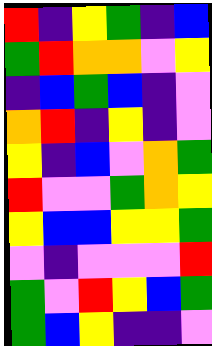[["red", "indigo", "yellow", "green", "indigo", "blue"], ["green", "red", "orange", "orange", "violet", "yellow"], ["indigo", "blue", "green", "blue", "indigo", "violet"], ["orange", "red", "indigo", "yellow", "indigo", "violet"], ["yellow", "indigo", "blue", "violet", "orange", "green"], ["red", "violet", "violet", "green", "orange", "yellow"], ["yellow", "blue", "blue", "yellow", "yellow", "green"], ["violet", "indigo", "violet", "violet", "violet", "red"], ["green", "violet", "red", "yellow", "blue", "green"], ["green", "blue", "yellow", "indigo", "indigo", "violet"]]